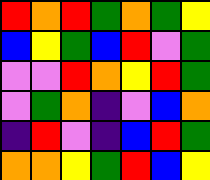[["red", "orange", "red", "green", "orange", "green", "yellow"], ["blue", "yellow", "green", "blue", "red", "violet", "green"], ["violet", "violet", "red", "orange", "yellow", "red", "green"], ["violet", "green", "orange", "indigo", "violet", "blue", "orange"], ["indigo", "red", "violet", "indigo", "blue", "red", "green"], ["orange", "orange", "yellow", "green", "red", "blue", "yellow"]]